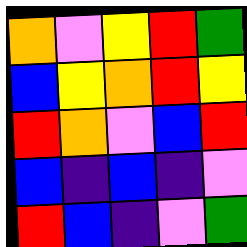[["orange", "violet", "yellow", "red", "green"], ["blue", "yellow", "orange", "red", "yellow"], ["red", "orange", "violet", "blue", "red"], ["blue", "indigo", "blue", "indigo", "violet"], ["red", "blue", "indigo", "violet", "green"]]